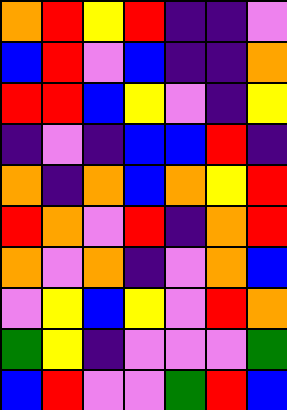[["orange", "red", "yellow", "red", "indigo", "indigo", "violet"], ["blue", "red", "violet", "blue", "indigo", "indigo", "orange"], ["red", "red", "blue", "yellow", "violet", "indigo", "yellow"], ["indigo", "violet", "indigo", "blue", "blue", "red", "indigo"], ["orange", "indigo", "orange", "blue", "orange", "yellow", "red"], ["red", "orange", "violet", "red", "indigo", "orange", "red"], ["orange", "violet", "orange", "indigo", "violet", "orange", "blue"], ["violet", "yellow", "blue", "yellow", "violet", "red", "orange"], ["green", "yellow", "indigo", "violet", "violet", "violet", "green"], ["blue", "red", "violet", "violet", "green", "red", "blue"]]